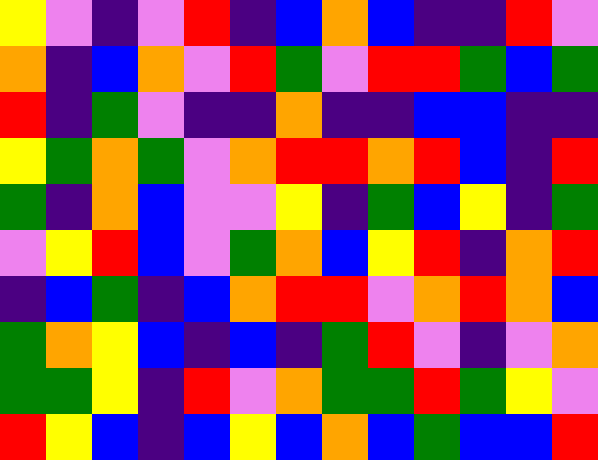[["yellow", "violet", "indigo", "violet", "red", "indigo", "blue", "orange", "blue", "indigo", "indigo", "red", "violet"], ["orange", "indigo", "blue", "orange", "violet", "red", "green", "violet", "red", "red", "green", "blue", "green"], ["red", "indigo", "green", "violet", "indigo", "indigo", "orange", "indigo", "indigo", "blue", "blue", "indigo", "indigo"], ["yellow", "green", "orange", "green", "violet", "orange", "red", "red", "orange", "red", "blue", "indigo", "red"], ["green", "indigo", "orange", "blue", "violet", "violet", "yellow", "indigo", "green", "blue", "yellow", "indigo", "green"], ["violet", "yellow", "red", "blue", "violet", "green", "orange", "blue", "yellow", "red", "indigo", "orange", "red"], ["indigo", "blue", "green", "indigo", "blue", "orange", "red", "red", "violet", "orange", "red", "orange", "blue"], ["green", "orange", "yellow", "blue", "indigo", "blue", "indigo", "green", "red", "violet", "indigo", "violet", "orange"], ["green", "green", "yellow", "indigo", "red", "violet", "orange", "green", "green", "red", "green", "yellow", "violet"], ["red", "yellow", "blue", "indigo", "blue", "yellow", "blue", "orange", "blue", "green", "blue", "blue", "red"]]